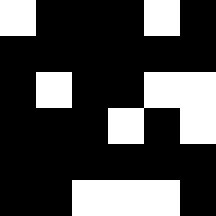[["white", "black", "black", "black", "white", "black"], ["black", "black", "black", "black", "black", "black"], ["black", "white", "black", "black", "white", "white"], ["black", "black", "black", "white", "black", "white"], ["black", "black", "black", "black", "black", "black"], ["black", "black", "white", "white", "white", "black"]]